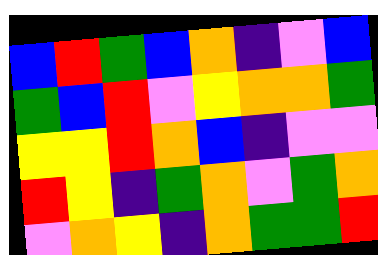[["blue", "red", "green", "blue", "orange", "indigo", "violet", "blue"], ["green", "blue", "red", "violet", "yellow", "orange", "orange", "green"], ["yellow", "yellow", "red", "orange", "blue", "indigo", "violet", "violet"], ["red", "yellow", "indigo", "green", "orange", "violet", "green", "orange"], ["violet", "orange", "yellow", "indigo", "orange", "green", "green", "red"]]